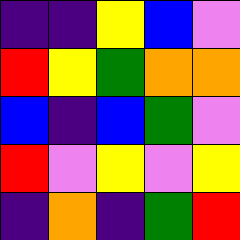[["indigo", "indigo", "yellow", "blue", "violet"], ["red", "yellow", "green", "orange", "orange"], ["blue", "indigo", "blue", "green", "violet"], ["red", "violet", "yellow", "violet", "yellow"], ["indigo", "orange", "indigo", "green", "red"]]